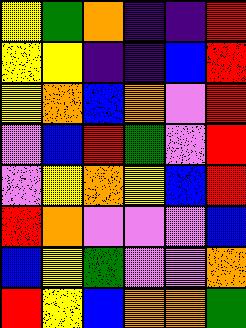[["yellow", "green", "orange", "indigo", "indigo", "red"], ["yellow", "yellow", "indigo", "indigo", "blue", "red"], ["yellow", "orange", "blue", "orange", "violet", "red"], ["violet", "blue", "red", "green", "violet", "red"], ["violet", "yellow", "orange", "yellow", "blue", "red"], ["red", "orange", "violet", "violet", "violet", "blue"], ["blue", "yellow", "green", "violet", "violet", "orange"], ["red", "yellow", "blue", "orange", "orange", "green"]]